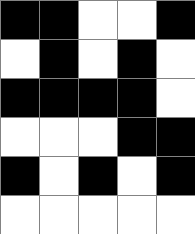[["black", "black", "white", "white", "black"], ["white", "black", "white", "black", "white"], ["black", "black", "black", "black", "white"], ["white", "white", "white", "black", "black"], ["black", "white", "black", "white", "black"], ["white", "white", "white", "white", "white"]]